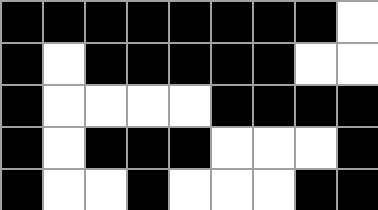[["black", "black", "black", "black", "black", "black", "black", "black", "white"], ["black", "white", "black", "black", "black", "black", "black", "white", "white"], ["black", "white", "white", "white", "white", "black", "black", "black", "black"], ["black", "white", "black", "black", "black", "white", "white", "white", "black"], ["black", "white", "white", "black", "white", "white", "white", "black", "black"]]